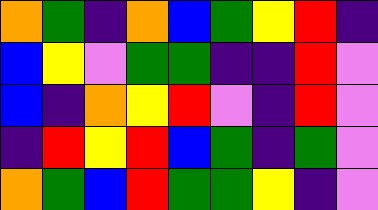[["orange", "green", "indigo", "orange", "blue", "green", "yellow", "red", "indigo"], ["blue", "yellow", "violet", "green", "green", "indigo", "indigo", "red", "violet"], ["blue", "indigo", "orange", "yellow", "red", "violet", "indigo", "red", "violet"], ["indigo", "red", "yellow", "red", "blue", "green", "indigo", "green", "violet"], ["orange", "green", "blue", "red", "green", "green", "yellow", "indigo", "violet"]]